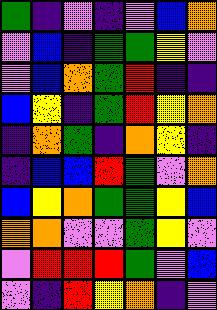[["green", "indigo", "violet", "indigo", "violet", "blue", "orange"], ["violet", "blue", "indigo", "green", "green", "yellow", "violet"], ["violet", "blue", "orange", "green", "red", "indigo", "indigo"], ["blue", "yellow", "indigo", "green", "red", "yellow", "orange"], ["indigo", "orange", "green", "indigo", "orange", "yellow", "indigo"], ["indigo", "blue", "blue", "red", "green", "violet", "orange"], ["blue", "yellow", "orange", "green", "green", "yellow", "blue"], ["orange", "orange", "violet", "violet", "green", "yellow", "violet"], ["violet", "red", "red", "red", "green", "violet", "blue"], ["violet", "indigo", "red", "yellow", "orange", "indigo", "violet"]]